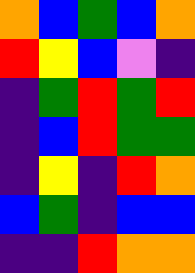[["orange", "blue", "green", "blue", "orange"], ["red", "yellow", "blue", "violet", "indigo"], ["indigo", "green", "red", "green", "red"], ["indigo", "blue", "red", "green", "green"], ["indigo", "yellow", "indigo", "red", "orange"], ["blue", "green", "indigo", "blue", "blue"], ["indigo", "indigo", "red", "orange", "orange"]]